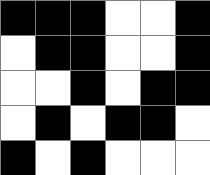[["black", "black", "black", "white", "white", "black"], ["white", "black", "black", "white", "white", "black"], ["white", "white", "black", "white", "black", "black"], ["white", "black", "white", "black", "black", "white"], ["black", "white", "black", "white", "white", "white"]]